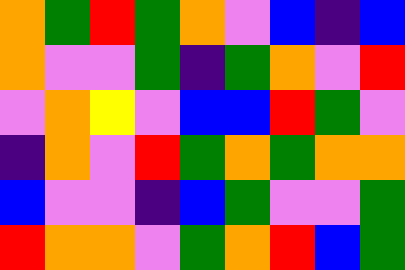[["orange", "green", "red", "green", "orange", "violet", "blue", "indigo", "blue"], ["orange", "violet", "violet", "green", "indigo", "green", "orange", "violet", "red"], ["violet", "orange", "yellow", "violet", "blue", "blue", "red", "green", "violet"], ["indigo", "orange", "violet", "red", "green", "orange", "green", "orange", "orange"], ["blue", "violet", "violet", "indigo", "blue", "green", "violet", "violet", "green"], ["red", "orange", "orange", "violet", "green", "orange", "red", "blue", "green"]]